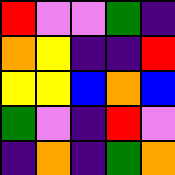[["red", "violet", "violet", "green", "indigo"], ["orange", "yellow", "indigo", "indigo", "red"], ["yellow", "yellow", "blue", "orange", "blue"], ["green", "violet", "indigo", "red", "violet"], ["indigo", "orange", "indigo", "green", "orange"]]